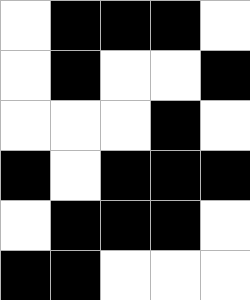[["white", "black", "black", "black", "white"], ["white", "black", "white", "white", "black"], ["white", "white", "white", "black", "white"], ["black", "white", "black", "black", "black"], ["white", "black", "black", "black", "white"], ["black", "black", "white", "white", "white"]]